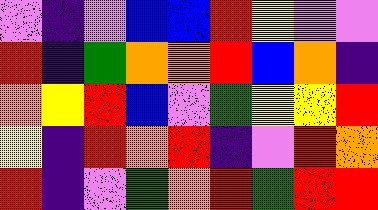[["violet", "indigo", "violet", "blue", "blue", "red", "yellow", "violet", "violet"], ["red", "indigo", "green", "orange", "orange", "red", "blue", "orange", "indigo"], ["orange", "yellow", "red", "blue", "violet", "green", "yellow", "yellow", "red"], ["yellow", "indigo", "red", "orange", "red", "indigo", "violet", "red", "orange"], ["red", "indigo", "violet", "green", "orange", "red", "green", "red", "red"]]